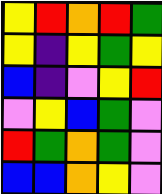[["yellow", "red", "orange", "red", "green"], ["yellow", "indigo", "yellow", "green", "yellow"], ["blue", "indigo", "violet", "yellow", "red"], ["violet", "yellow", "blue", "green", "violet"], ["red", "green", "orange", "green", "violet"], ["blue", "blue", "orange", "yellow", "violet"]]